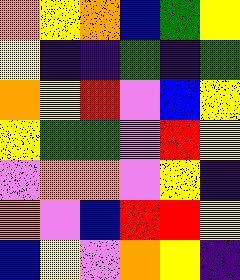[["orange", "yellow", "orange", "blue", "green", "yellow"], ["yellow", "indigo", "indigo", "green", "indigo", "green"], ["orange", "yellow", "red", "violet", "blue", "yellow"], ["yellow", "green", "green", "violet", "red", "yellow"], ["violet", "orange", "orange", "violet", "yellow", "indigo"], ["orange", "violet", "blue", "red", "red", "yellow"], ["blue", "yellow", "violet", "orange", "yellow", "indigo"]]